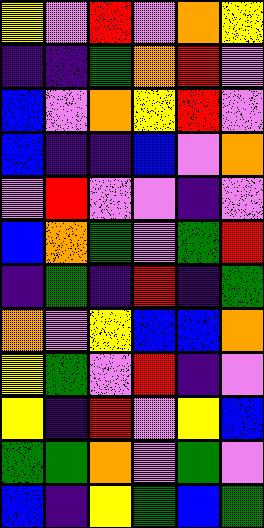[["yellow", "violet", "red", "violet", "orange", "yellow"], ["indigo", "indigo", "green", "orange", "red", "violet"], ["blue", "violet", "orange", "yellow", "red", "violet"], ["blue", "indigo", "indigo", "blue", "violet", "orange"], ["violet", "red", "violet", "violet", "indigo", "violet"], ["blue", "orange", "green", "violet", "green", "red"], ["indigo", "green", "indigo", "red", "indigo", "green"], ["orange", "violet", "yellow", "blue", "blue", "orange"], ["yellow", "green", "violet", "red", "indigo", "violet"], ["yellow", "indigo", "red", "violet", "yellow", "blue"], ["green", "green", "orange", "violet", "green", "violet"], ["blue", "indigo", "yellow", "green", "blue", "green"]]